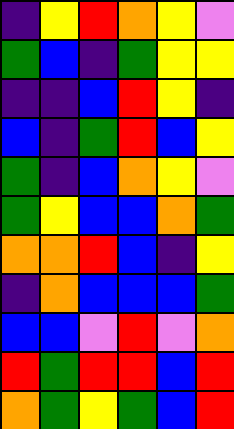[["indigo", "yellow", "red", "orange", "yellow", "violet"], ["green", "blue", "indigo", "green", "yellow", "yellow"], ["indigo", "indigo", "blue", "red", "yellow", "indigo"], ["blue", "indigo", "green", "red", "blue", "yellow"], ["green", "indigo", "blue", "orange", "yellow", "violet"], ["green", "yellow", "blue", "blue", "orange", "green"], ["orange", "orange", "red", "blue", "indigo", "yellow"], ["indigo", "orange", "blue", "blue", "blue", "green"], ["blue", "blue", "violet", "red", "violet", "orange"], ["red", "green", "red", "red", "blue", "red"], ["orange", "green", "yellow", "green", "blue", "red"]]